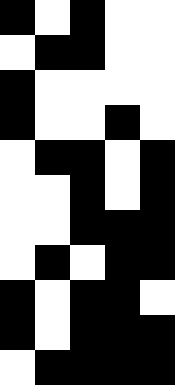[["black", "white", "black", "white", "white"], ["white", "black", "black", "white", "white"], ["black", "white", "white", "white", "white"], ["black", "white", "white", "black", "white"], ["white", "black", "black", "white", "black"], ["white", "white", "black", "white", "black"], ["white", "white", "black", "black", "black"], ["white", "black", "white", "black", "black"], ["black", "white", "black", "black", "white"], ["black", "white", "black", "black", "black"], ["white", "black", "black", "black", "black"]]